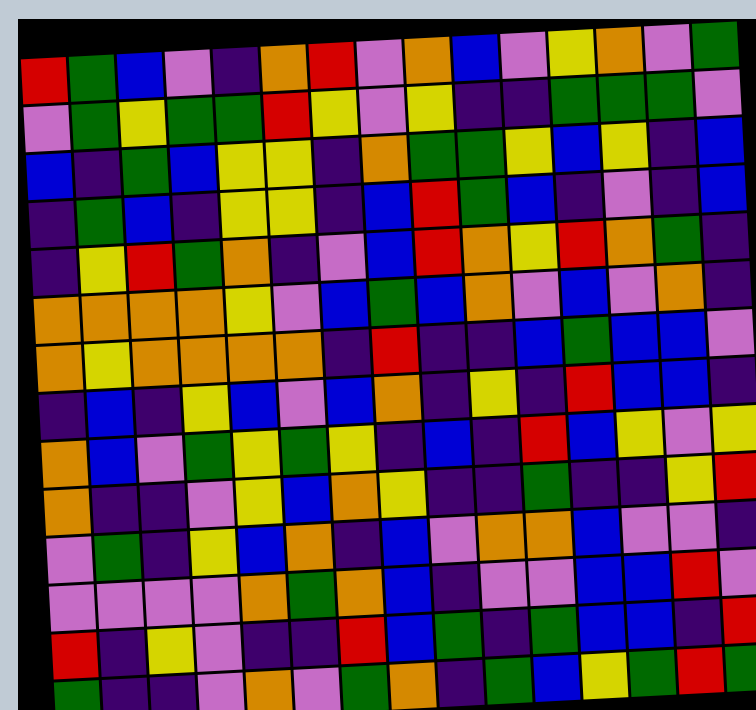[["red", "green", "blue", "violet", "indigo", "orange", "red", "violet", "orange", "blue", "violet", "yellow", "orange", "violet", "green"], ["violet", "green", "yellow", "green", "green", "red", "yellow", "violet", "yellow", "indigo", "indigo", "green", "green", "green", "violet"], ["blue", "indigo", "green", "blue", "yellow", "yellow", "indigo", "orange", "green", "green", "yellow", "blue", "yellow", "indigo", "blue"], ["indigo", "green", "blue", "indigo", "yellow", "yellow", "indigo", "blue", "red", "green", "blue", "indigo", "violet", "indigo", "blue"], ["indigo", "yellow", "red", "green", "orange", "indigo", "violet", "blue", "red", "orange", "yellow", "red", "orange", "green", "indigo"], ["orange", "orange", "orange", "orange", "yellow", "violet", "blue", "green", "blue", "orange", "violet", "blue", "violet", "orange", "indigo"], ["orange", "yellow", "orange", "orange", "orange", "orange", "indigo", "red", "indigo", "indigo", "blue", "green", "blue", "blue", "violet"], ["indigo", "blue", "indigo", "yellow", "blue", "violet", "blue", "orange", "indigo", "yellow", "indigo", "red", "blue", "blue", "indigo"], ["orange", "blue", "violet", "green", "yellow", "green", "yellow", "indigo", "blue", "indigo", "red", "blue", "yellow", "violet", "yellow"], ["orange", "indigo", "indigo", "violet", "yellow", "blue", "orange", "yellow", "indigo", "indigo", "green", "indigo", "indigo", "yellow", "red"], ["violet", "green", "indigo", "yellow", "blue", "orange", "indigo", "blue", "violet", "orange", "orange", "blue", "violet", "violet", "indigo"], ["violet", "violet", "violet", "violet", "orange", "green", "orange", "blue", "indigo", "violet", "violet", "blue", "blue", "red", "violet"], ["red", "indigo", "yellow", "violet", "indigo", "indigo", "red", "blue", "green", "indigo", "green", "blue", "blue", "indigo", "red"], ["green", "indigo", "indigo", "violet", "orange", "violet", "green", "orange", "indigo", "green", "blue", "yellow", "green", "red", "green"]]